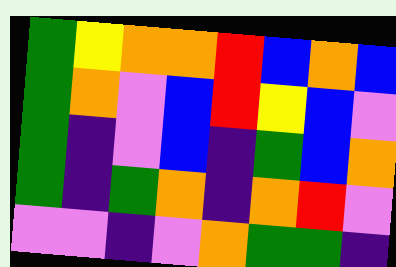[["green", "yellow", "orange", "orange", "red", "blue", "orange", "blue"], ["green", "orange", "violet", "blue", "red", "yellow", "blue", "violet"], ["green", "indigo", "violet", "blue", "indigo", "green", "blue", "orange"], ["green", "indigo", "green", "orange", "indigo", "orange", "red", "violet"], ["violet", "violet", "indigo", "violet", "orange", "green", "green", "indigo"]]